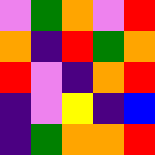[["violet", "green", "orange", "violet", "red"], ["orange", "indigo", "red", "green", "orange"], ["red", "violet", "indigo", "orange", "red"], ["indigo", "violet", "yellow", "indigo", "blue"], ["indigo", "green", "orange", "orange", "red"]]